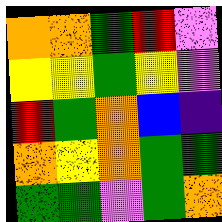[["orange", "orange", "green", "red", "violet"], ["yellow", "yellow", "green", "yellow", "violet"], ["red", "green", "orange", "blue", "indigo"], ["orange", "yellow", "orange", "green", "green"], ["green", "green", "violet", "green", "orange"]]